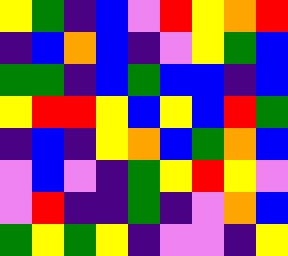[["yellow", "green", "indigo", "blue", "violet", "red", "yellow", "orange", "red"], ["indigo", "blue", "orange", "blue", "indigo", "violet", "yellow", "green", "blue"], ["green", "green", "indigo", "blue", "green", "blue", "blue", "indigo", "blue"], ["yellow", "red", "red", "yellow", "blue", "yellow", "blue", "red", "green"], ["indigo", "blue", "indigo", "yellow", "orange", "blue", "green", "orange", "blue"], ["violet", "blue", "violet", "indigo", "green", "yellow", "red", "yellow", "violet"], ["violet", "red", "indigo", "indigo", "green", "indigo", "violet", "orange", "blue"], ["green", "yellow", "green", "yellow", "indigo", "violet", "violet", "indigo", "yellow"]]